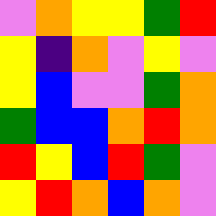[["violet", "orange", "yellow", "yellow", "green", "red"], ["yellow", "indigo", "orange", "violet", "yellow", "violet"], ["yellow", "blue", "violet", "violet", "green", "orange"], ["green", "blue", "blue", "orange", "red", "orange"], ["red", "yellow", "blue", "red", "green", "violet"], ["yellow", "red", "orange", "blue", "orange", "violet"]]